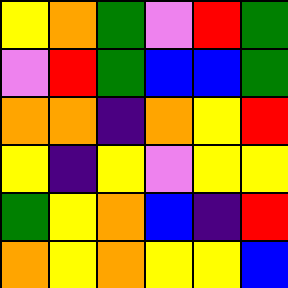[["yellow", "orange", "green", "violet", "red", "green"], ["violet", "red", "green", "blue", "blue", "green"], ["orange", "orange", "indigo", "orange", "yellow", "red"], ["yellow", "indigo", "yellow", "violet", "yellow", "yellow"], ["green", "yellow", "orange", "blue", "indigo", "red"], ["orange", "yellow", "orange", "yellow", "yellow", "blue"]]